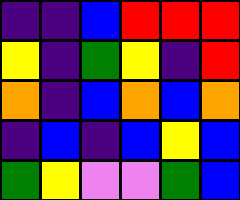[["indigo", "indigo", "blue", "red", "red", "red"], ["yellow", "indigo", "green", "yellow", "indigo", "red"], ["orange", "indigo", "blue", "orange", "blue", "orange"], ["indigo", "blue", "indigo", "blue", "yellow", "blue"], ["green", "yellow", "violet", "violet", "green", "blue"]]